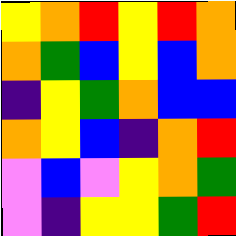[["yellow", "orange", "red", "yellow", "red", "orange"], ["orange", "green", "blue", "yellow", "blue", "orange"], ["indigo", "yellow", "green", "orange", "blue", "blue"], ["orange", "yellow", "blue", "indigo", "orange", "red"], ["violet", "blue", "violet", "yellow", "orange", "green"], ["violet", "indigo", "yellow", "yellow", "green", "red"]]